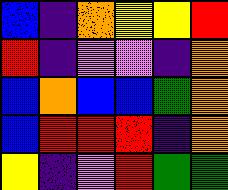[["blue", "indigo", "orange", "yellow", "yellow", "red"], ["red", "indigo", "violet", "violet", "indigo", "orange"], ["blue", "orange", "blue", "blue", "green", "orange"], ["blue", "red", "red", "red", "indigo", "orange"], ["yellow", "indigo", "violet", "red", "green", "green"]]